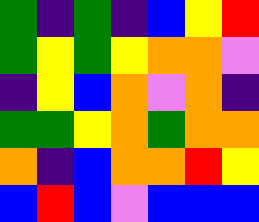[["green", "indigo", "green", "indigo", "blue", "yellow", "red"], ["green", "yellow", "green", "yellow", "orange", "orange", "violet"], ["indigo", "yellow", "blue", "orange", "violet", "orange", "indigo"], ["green", "green", "yellow", "orange", "green", "orange", "orange"], ["orange", "indigo", "blue", "orange", "orange", "red", "yellow"], ["blue", "red", "blue", "violet", "blue", "blue", "blue"]]